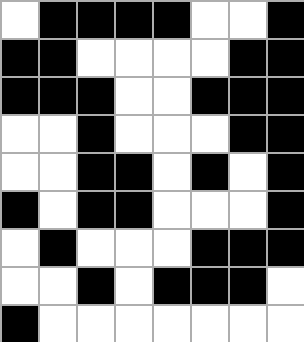[["white", "black", "black", "black", "black", "white", "white", "black"], ["black", "black", "white", "white", "white", "white", "black", "black"], ["black", "black", "black", "white", "white", "black", "black", "black"], ["white", "white", "black", "white", "white", "white", "black", "black"], ["white", "white", "black", "black", "white", "black", "white", "black"], ["black", "white", "black", "black", "white", "white", "white", "black"], ["white", "black", "white", "white", "white", "black", "black", "black"], ["white", "white", "black", "white", "black", "black", "black", "white"], ["black", "white", "white", "white", "white", "white", "white", "white"]]